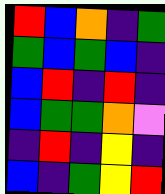[["red", "blue", "orange", "indigo", "green"], ["green", "blue", "green", "blue", "indigo"], ["blue", "red", "indigo", "red", "indigo"], ["blue", "green", "green", "orange", "violet"], ["indigo", "red", "indigo", "yellow", "indigo"], ["blue", "indigo", "green", "yellow", "red"]]